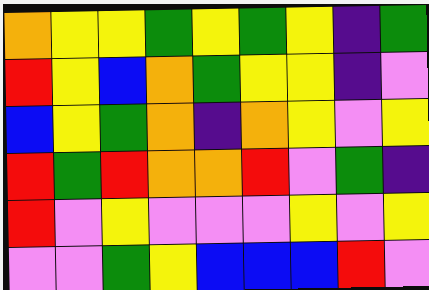[["orange", "yellow", "yellow", "green", "yellow", "green", "yellow", "indigo", "green"], ["red", "yellow", "blue", "orange", "green", "yellow", "yellow", "indigo", "violet"], ["blue", "yellow", "green", "orange", "indigo", "orange", "yellow", "violet", "yellow"], ["red", "green", "red", "orange", "orange", "red", "violet", "green", "indigo"], ["red", "violet", "yellow", "violet", "violet", "violet", "yellow", "violet", "yellow"], ["violet", "violet", "green", "yellow", "blue", "blue", "blue", "red", "violet"]]